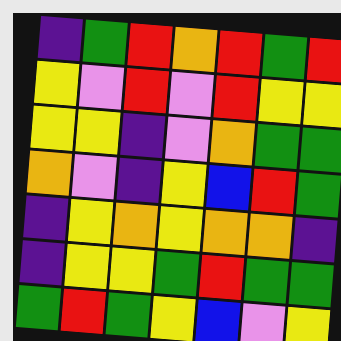[["indigo", "green", "red", "orange", "red", "green", "red"], ["yellow", "violet", "red", "violet", "red", "yellow", "yellow"], ["yellow", "yellow", "indigo", "violet", "orange", "green", "green"], ["orange", "violet", "indigo", "yellow", "blue", "red", "green"], ["indigo", "yellow", "orange", "yellow", "orange", "orange", "indigo"], ["indigo", "yellow", "yellow", "green", "red", "green", "green"], ["green", "red", "green", "yellow", "blue", "violet", "yellow"]]